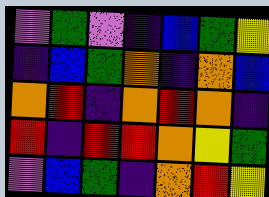[["violet", "green", "violet", "indigo", "blue", "green", "yellow"], ["indigo", "blue", "green", "orange", "indigo", "orange", "blue"], ["orange", "red", "indigo", "orange", "red", "orange", "indigo"], ["red", "indigo", "red", "red", "orange", "yellow", "green"], ["violet", "blue", "green", "indigo", "orange", "red", "yellow"]]